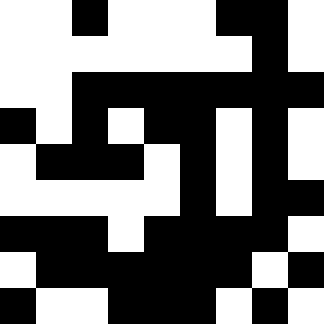[["white", "white", "black", "white", "white", "white", "black", "black", "white"], ["white", "white", "white", "white", "white", "white", "white", "black", "white"], ["white", "white", "black", "black", "black", "black", "black", "black", "black"], ["black", "white", "black", "white", "black", "black", "white", "black", "white"], ["white", "black", "black", "black", "white", "black", "white", "black", "white"], ["white", "white", "white", "white", "white", "black", "white", "black", "black"], ["black", "black", "black", "white", "black", "black", "black", "black", "white"], ["white", "black", "black", "black", "black", "black", "black", "white", "black"], ["black", "white", "white", "black", "black", "black", "white", "black", "white"]]